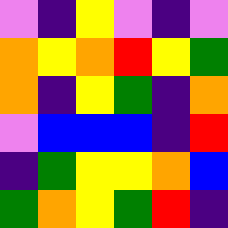[["violet", "indigo", "yellow", "violet", "indigo", "violet"], ["orange", "yellow", "orange", "red", "yellow", "green"], ["orange", "indigo", "yellow", "green", "indigo", "orange"], ["violet", "blue", "blue", "blue", "indigo", "red"], ["indigo", "green", "yellow", "yellow", "orange", "blue"], ["green", "orange", "yellow", "green", "red", "indigo"]]